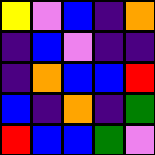[["yellow", "violet", "blue", "indigo", "orange"], ["indigo", "blue", "violet", "indigo", "indigo"], ["indigo", "orange", "blue", "blue", "red"], ["blue", "indigo", "orange", "indigo", "green"], ["red", "blue", "blue", "green", "violet"]]